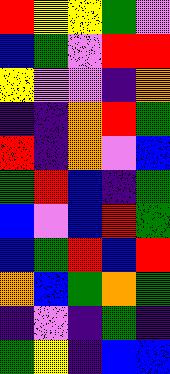[["red", "yellow", "yellow", "green", "violet"], ["blue", "green", "violet", "red", "red"], ["yellow", "violet", "violet", "indigo", "orange"], ["indigo", "indigo", "orange", "red", "green"], ["red", "indigo", "orange", "violet", "blue"], ["green", "red", "blue", "indigo", "green"], ["blue", "violet", "blue", "red", "green"], ["blue", "green", "red", "blue", "red"], ["orange", "blue", "green", "orange", "green"], ["indigo", "violet", "indigo", "green", "indigo"], ["green", "yellow", "indigo", "blue", "blue"]]